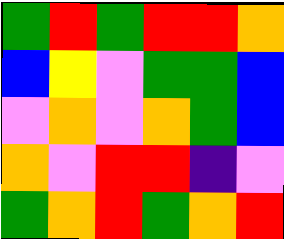[["green", "red", "green", "red", "red", "orange"], ["blue", "yellow", "violet", "green", "green", "blue"], ["violet", "orange", "violet", "orange", "green", "blue"], ["orange", "violet", "red", "red", "indigo", "violet"], ["green", "orange", "red", "green", "orange", "red"]]